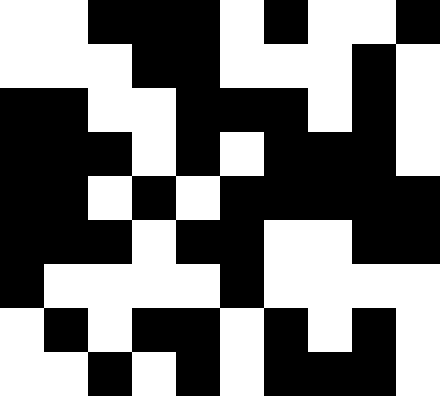[["white", "white", "black", "black", "black", "white", "black", "white", "white", "black"], ["white", "white", "white", "black", "black", "white", "white", "white", "black", "white"], ["black", "black", "white", "white", "black", "black", "black", "white", "black", "white"], ["black", "black", "black", "white", "black", "white", "black", "black", "black", "white"], ["black", "black", "white", "black", "white", "black", "black", "black", "black", "black"], ["black", "black", "black", "white", "black", "black", "white", "white", "black", "black"], ["black", "white", "white", "white", "white", "black", "white", "white", "white", "white"], ["white", "black", "white", "black", "black", "white", "black", "white", "black", "white"], ["white", "white", "black", "white", "black", "white", "black", "black", "black", "white"]]